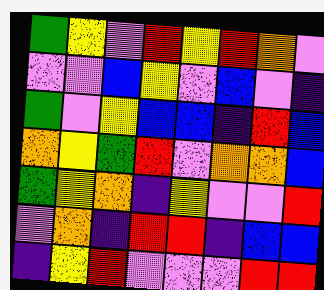[["green", "yellow", "violet", "red", "yellow", "red", "orange", "violet"], ["violet", "violet", "blue", "yellow", "violet", "blue", "violet", "indigo"], ["green", "violet", "yellow", "blue", "blue", "indigo", "red", "blue"], ["orange", "yellow", "green", "red", "violet", "orange", "orange", "blue"], ["green", "yellow", "orange", "indigo", "yellow", "violet", "violet", "red"], ["violet", "orange", "indigo", "red", "red", "indigo", "blue", "blue"], ["indigo", "yellow", "red", "violet", "violet", "violet", "red", "red"]]